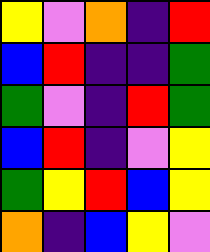[["yellow", "violet", "orange", "indigo", "red"], ["blue", "red", "indigo", "indigo", "green"], ["green", "violet", "indigo", "red", "green"], ["blue", "red", "indigo", "violet", "yellow"], ["green", "yellow", "red", "blue", "yellow"], ["orange", "indigo", "blue", "yellow", "violet"]]